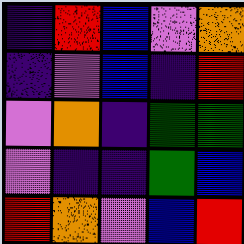[["indigo", "red", "blue", "violet", "orange"], ["indigo", "violet", "blue", "indigo", "red"], ["violet", "orange", "indigo", "green", "green"], ["violet", "indigo", "indigo", "green", "blue"], ["red", "orange", "violet", "blue", "red"]]